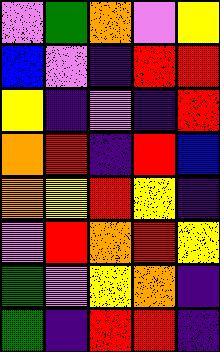[["violet", "green", "orange", "violet", "yellow"], ["blue", "violet", "indigo", "red", "red"], ["yellow", "indigo", "violet", "indigo", "red"], ["orange", "red", "indigo", "red", "blue"], ["orange", "yellow", "red", "yellow", "indigo"], ["violet", "red", "orange", "red", "yellow"], ["green", "violet", "yellow", "orange", "indigo"], ["green", "indigo", "red", "red", "indigo"]]